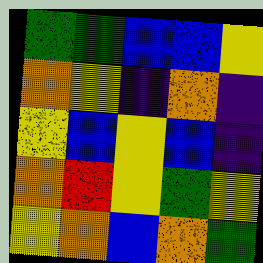[["green", "green", "blue", "blue", "yellow"], ["orange", "yellow", "indigo", "orange", "indigo"], ["yellow", "blue", "yellow", "blue", "indigo"], ["orange", "red", "yellow", "green", "yellow"], ["yellow", "orange", "blue", "orange", "green"]]